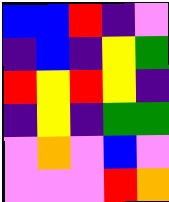[["blue", "blue", "red", "indigo", "violet"], ["indigo", "blue", "indigo", "yellow", "green"], ["red", "yellow", "red", "yellow", "indigo"], ["indigo", "yellow", "indigo", "green", "green"], ["violet", "orange", "violet", "blue", "violet"], ["violet", "violet", "violet", "red", "orange"]]